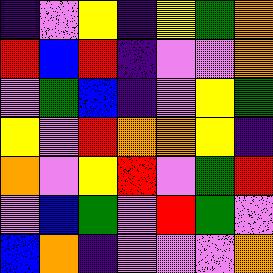[["indigo", "violet", "yellow", "indigo", "yellow", "green", "orange"], ["red", "blue", "red", "indigo", "violet", "violet", "orange"], ["violet", "green", "blue", "indigo", "violet", "yellow", "green"], ["yellow", "violet", "red", "orange", "orange", "yellow", "indigo"], ["orange", "violet", "yellow", "red", "violet", "green", "red"], ["violet", "blue", "green", "violet", "red", "green", "violet"], ["blue", "orange", "indigo", "violet", "violet", "violet", "orange"]]